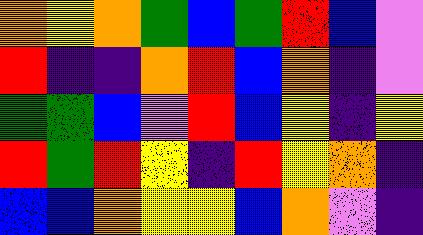[["orange", "yellow", "orange", "green", "blue", "green", "red", "blue", "violet"], ["red", "indigo", "indigo", "orange", "red", "blue", "orange", "indigo", "violet"], ["green", "green", "blue", "violet", "red", "blue", "yellow", "indigo", "yellow"], ["red", "green", "red", "yellow", "indigo", "red", "yellow", "orange", "indigo"], ["blue", "blue", "orange", "yellow", "yellow", "blue", "orange", "violet", "indigo"]]